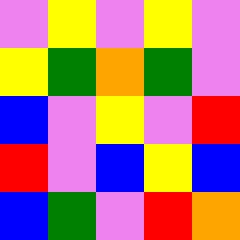[["violet", "yellow", "violet", "yellow", "violet"], ["yellow", "green", "orange", "green", "violet"], ["blue", "violet", "yellow", "violet", "red"], ["red", "violet", "blue", "yellow", "blue"], ["blue", "green", "violet", "red", "orange"]]